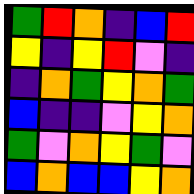[["green", "red", "orange", "indigo", "blue", "red"], ["yellow", "indigo", "yellow", "red", "violet", "indigo"], ["indigo", "orange", "green", "yellow", "orange", "green"], ["blue", "indigo", "indigo", "violet", "yellow", "orange"], ["green", "violet", "orange", "yellow", "green", "violet"], ["blue", "orange", "blue", "blue", "yellow", "orange"]]